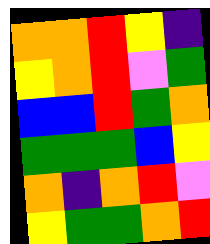[["orange", "orange", "red", "yellow", "indigo"], ["yellow", "orange", "red", "violet", "green"], ["blue", "blue", "red", "green", "orange"], ["green", "green", "green", "blue", "yellow"], ["orange", "indigo", "orange", "red", "violet"], ["yellow", "green", "green", "orange", "red"]]